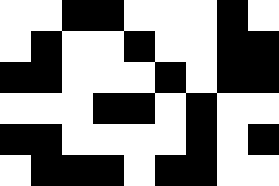[["white", "white", "black", "black", "white", "white", "white", "black", "white"], ["white", "black", "white", "white", "black", "white", "white", "black", "black"], ["black", "black", "white", "white", "white", "black", "white", "black", "black"], ["white", "white", "white", "black", "black", "white", "black", "white", "white"], ["black", "black", "white", "white", "white", "white", "black", "white", "black"], ["white", "black", "black", "black", "white", "black", "black", "white", "white"]]